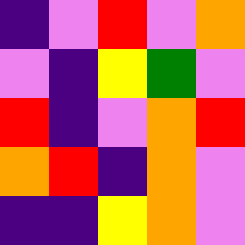[["indigo", "violet", "red", "violet", "orange"], ["violet", "indigo", "yellow", "green", "violet"], ["red", "indigo", "violet", "orange", "red"], ["orange", "red", "indigo", "orange", "violet"], ["indigo", "indigo", "yellow", "orange", "violet"]]